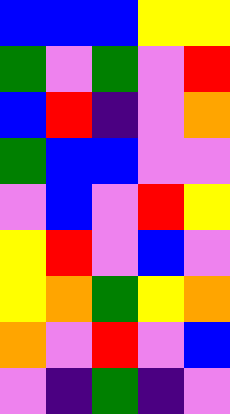[["blue", "blue", "blue", "yellow", "yellow"], ["green", "violet", "green", "violet", "red"], ["blue", "red", "indigo", "violet", "orange"], ["green", "blue", "blue", "violet", "violet"], ["violet", "blue", "violet", "red", "yellow"], ["yellow", "red", "violet", "blue", "violet"], ["yellow", "orange", "green", "yellow", "orange"], ["orange", "violet", "red", "violet", "blue"], ["violet", "indigo", "green", "indigo", "violet"]]